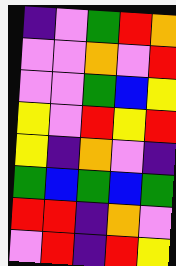[["indigo", "violet", "green", "red", "orange"], ["violet", "violet", "orange", "violet", "red"], ["violet", "violet", "green", "blue", "yellow"], ["yellow", "violet", "red", "yellow", "red"], ["yellow", "indigo", "orange", "violet", "indigo"], ["green", "blue", "green", "blue", "green"], ["red", "red", "indigo", "orange", "violet"], ["violet", "red", "indigo", "red", "yellow"]]